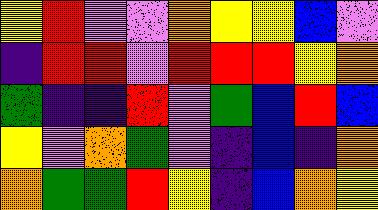[["yellow", "red", "violet", "violet", "orange", "yellow", "yellow", "blue", "violet"], ["indigo", "red", "red", "violet", "red", "red", "red", "yellow", "orange"], ["green", "indigo", "indigo", "red", "violet", "green", "blue", "red", "blue"], ["yellow", "violet", "orange", "green", "violet", "indigo", "blue", "indigo", "orange"], ["orange", "green", "green", "red", "yellow", "indigo", "blue", "orange", "yellow"]]